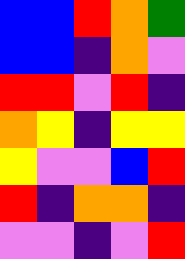[["blue", "blue", "red", "orange", "green"], ["blue", "blue", "indigo", "orange", "violet"], ["red", "red", "violet", "red", "indigo"], ["orange", "yellow", "indigo", "yellow", "yellow"], ["yellow", "violet", "violet", "blue", "red"], ["red", "indigo", "orange", "orange", "indigo"], ["violet", "violet", "indigo", "violet", "red"]]